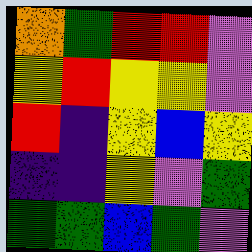[["orange", "green", "red", "red", "violet"], ["yellow", "red", "yellow", "yellow", "violet"], ["red", "indigo", "yellow", "blue", "yellow"], ["indigo", "indigo", "yellow", "violet", "green"], ["green", "green", "blue", "green", "violet"]]